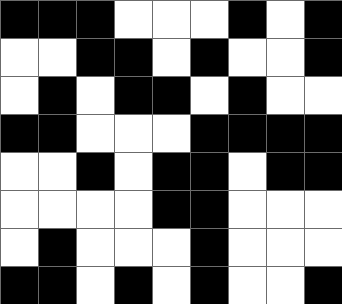[["black", "black", "black", "white", "white", "white", "black", "white", "black"], ["white", "white", "black", "black", "white", "black", "white", "white", "black"], ["white", "black", "white", "black", "black", "white", "black", "white", "white"], ["black", "black", "white", "white", "white", "black", "black", "black", "black"], ["white", "white", "black", "white", "black", "black", "white", "black", "black"], ["white", "white", "white", "white", "black", "black", "white", "white", "white"], ["white", "black", "white", "white", "white", "black", "white", "white", "white"], ["black", "black", "white", "black", "white", "black", "white", "white", "black"]]